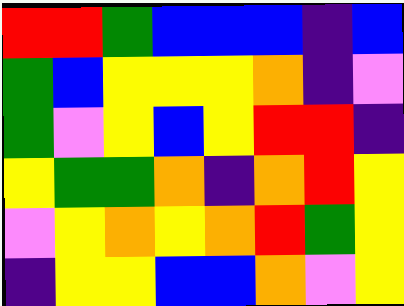[["red", "red", "green", "blue", "blue", "blue", "indigo", "blue"], ["green", "blue", "yellow", "yellow", "yellow", "orange", "indigo", "violet"], ["green", "violet", "yellow", "blue", "yellow", "red", "red", "indigo"], ["yellow", "green", "green", "orange", "indigo", "orange", "red", "yellow"], ["violet", "yellow", "orange", "yellow", "orange", "red", "green", "yellow"], ["indigo", "yellow", "yellow", "blue", "blue", "orange", "violet", "yellow"]]